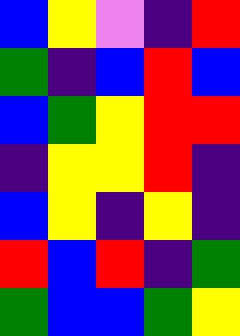[["blue", "yellow", "violet", "indigo", "red"], ["green", "indigo", "blue", "red", "blue"], ["blue", "green", "yellow", "red", "red"], ["indigo", "yellow", "yellow", "red", "indigo"], ["blue", "yellow", "indigo", "yellow", "indigo"], ["red", "blue", "red", "indigo", "green"], ["green", "blue", "blue", "green", "yellow"]]